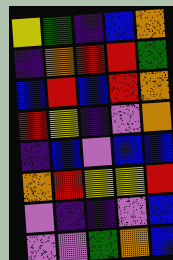[["yellow", "green", "indigo", "blue", "orange"], ["indigo", "orange", "red", "red", "green"], ["blue", "red", "blue", "red", "orange"], ["red", "yellow", "indigo", "violet", "orange"], ["indigo", "blue", "violet", "blue", "blue"], ["orange", "red", "yellow", "yellow", "red"], ["violet", "indigo", "indigo", "violet", "blue"], ["violet", "violet", "green", "orange", "blue"]]